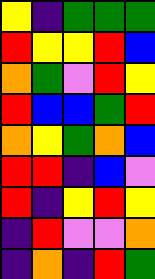[["yellow", "indigo", "green", "green", "green"], ["red", "yellow", "yellow", "red", "blue"], ["orange", "green", "violet", "red", "yellow"], ["red", "blue", "blue", "green", "red"], ["orange", "yellow", "green", "orange", "blue"], ["red", "red", "indigo", "blue", "violet"], ["red", "indigo", "yellow", "red", "yellow"], ["indigo", "red", "violet", "violet", "orange"], ["indigo", "orange", "indigo", "red", "green"]]